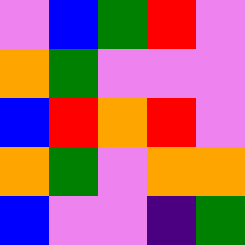[["violet", "blue", "green", "red", "violet"], ["orange", "green", "violet", "violet", "violet"], ["blue", "red", "orange", "red", "violet"], ["orange", "green", "violet", "orange", "orange"], ["blue", "violet", "violet", "indigo", "green"]]